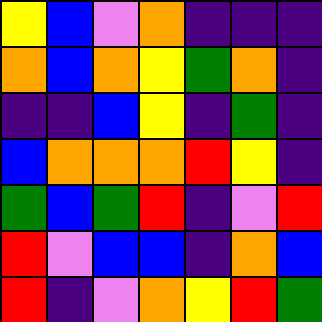[["yellow", "blue", "violet", "orange", "indigo", "indigo", "indigo"], ["orange", "blue", "orange", "yellow", "green", "orange", "indigo"], ["indigo", "indigo", "blue", "yellow", "indigo", "green", "indigo"], ["blue", "orange", "orange", "orange", "red", "yellow", "indigo"], ["green", "blue", "green", "red", "indigo", "violet", "red"], ["red", "violet", "blue", "blue", "indigo", "orange", "blue"], ["red", "indigo", "violet", "orange", "yellow", "red", "green"]]